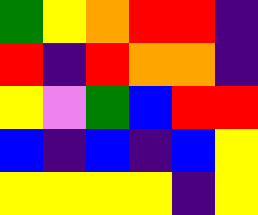[["green", "yellow", "orange", "red", "red", "indigo"], ["red", "indigo", "red", "orange", "orange", "indigo"], ["yellow", "violet", "green", "blue", "red", "red"], ["blue", "indigo", "blue", "indigo", "blue", "yellow"], ["yellow", "yellow", "yellow", "yellow", "indigo", "yellow"]]